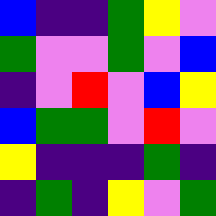[["blue", "indigo", "indigo", "green", "yellow", "violet"], ["green", "violet", "violet", "green", "violet", "blue"], ["indigo", "violet", "red", "violet", "blue", "yellow"], ["blue", "green", "green", "violet", "red", "violet"], ["yellow", "indigo", "indigo", "indigo", "green", "indigo"], ["indigo", "green", "indigo", "yellow", "violet", "green"]]